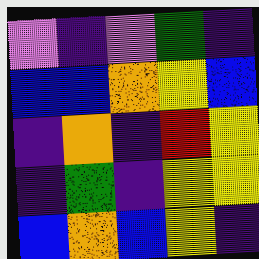[["violet", "indigo", "violet", "green", "indigo"], ["blue", "blue", "orange", "yellow", "blue"], ["indigo", "orange", "indigo", "red", "yellow"], ["indigo", "green", "indigo", "yellow", "yellow"], ["blue", "orange", "blue", "yellow", "indigo"]]